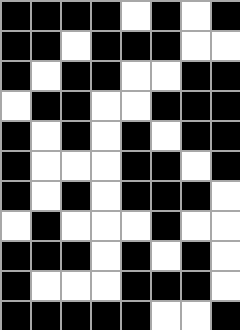[["black", "black", "black", "black", "white", "black", "white", "black"], ["black", "black", "white", "black", "black", "black", "white", "white"], ["black", "white", "black", "black", "white", "white", "black", "black"], ["white", "black", "black", "white", "white", "black", "black", "black"], ["black", "white", "black", "white", "black", "white", "black", "black"], ["black", "white", "white", "white", "black", "black", "white", "black"], ["black", "white", "black", "white", "black", "black", "black", "white"], ["white", "black", "white", "white", "white", "black", "white", "white"], ["black", "black", "black", "white", "black", "white", "black", "white"], ["black", "white", "white", "white", "black", "black", "black", "white"], ["black", "black", "black", "black", "black", "white", "white", "black"]]